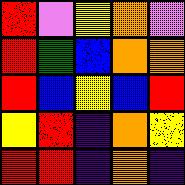[["red", "violet", "yellow", "orange", "violet"], ["red", "green", "blue", "orange", "orange"], ["red", "blue", "yellow", "blue", "red"], ["yellow", "red", "indigo", "orange", "yellow"], ["red", "red", "indigo", "orange", "indigo"]]